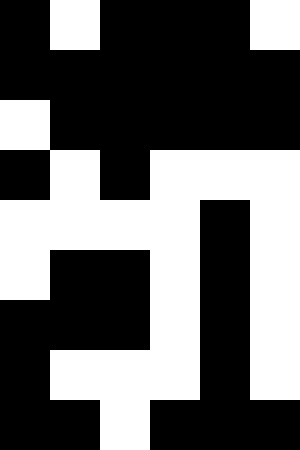[["black", "white", "black", "black", "black", "white"], ["black", "black", "black", "black", "black", "black"], ["white", "black", "black", "black", "black", "black"], ["black", "white", "black", "white", "white", "white"], ["white", "white", "white", "white", "black", "white"], ["white", "black", "black", "white", "black", "white"], ["black", "black", "black", "white", "black", "white"], ["black", "white", "white", "white", "black", "white"], ["black", "black", "white", "black", "black", "black"]]